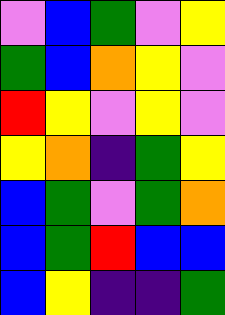[["violet", "blue", "green", "violet", "yellow"], ["green", "blue", "orange", "yellow", "violet"], ["red", "yellow", "violet", "yellow", "violet"], ["yellow", "orange", "indigo", "green", "yellow"], ["blue", "green", "violet", "green", "orange"], ["blue", "green", "red", "blue", "blue"], ["blue", "yellow", "indigo", "indigo", "green"]]